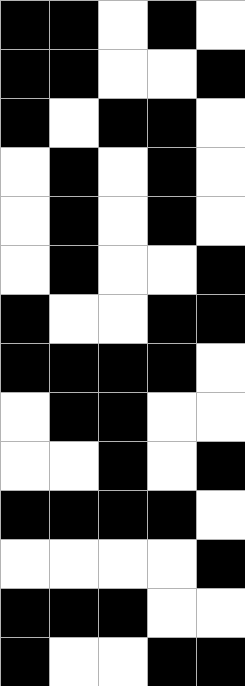[["black", "black", "white", "black", "white"], ["black", "black", "white", "white", "black"], ["black", "white", "black", "black", "white"], ["white", "black", "white", "black", "white"], ["white", "black", "white", "black", "white"], ["white", "black", "white", "white", "black"], ["black", "white", "white", "black", "black"], ["black", "black", "black", "black", "white"], ["white", "black", "black", "white", "white"], ["white", "white", "black", "white", "black"], ["black", "black", "black", "black", "white"], ["white", "white", "white", "white", "black"], ["black", "black", "black", "white", "white"], ["black", "white", "white", "black", "black"]]